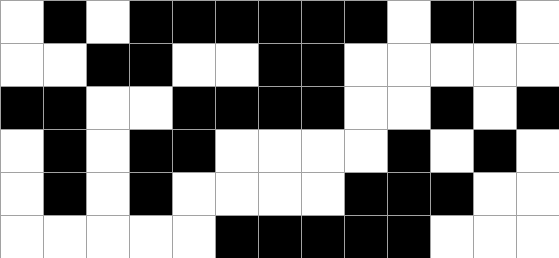[["white", "black", "white", "black", "black", "black", "black", "black", "black", "white", "black", "black", "white"], ["white", "white", "black", "black", "white", "white", "black", "black", "white", "white", "white", "white", "white"], ["black", "black", "white", "white", "black", "black", "black", "black", "white", "white", "black", "white", "black"], ["white", "black", "white", "black", "black", "white", "white", "white", "white", "black", "white", "black", "white"], ["white", "black", "white", "black", "white", "white", "white", "white", "black", "black", "black", "white", "white"], ["white", "white", "white", "white", "white", "black", "black", "black", "black", "black", "white", "white", "white"]]